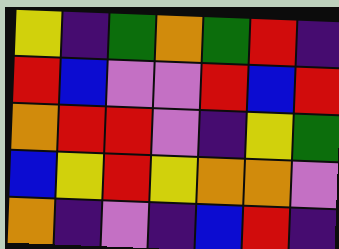[["yellow", "indigo", "green", "orange", "green", "red", "indigo"], ["red", "blue", "violet", "violet", "red", "blue", "red"], ["orange", "red", "red", "violet", "indigo", "yellow", "green"], ["blue", "yellow", "red", "yellow", "orange", "orange", "violet"], ["orange", "indigo", "violet", "indigo", "blue", "red", "indigo"]]